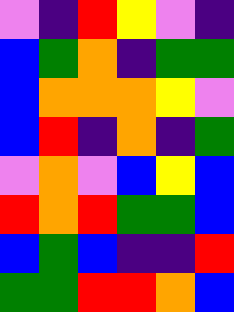[["violet", "indigo", "red", "yellow", "violet", "indigo"], ["blue", "green", "orange", "indigo", "green", "green"], ["blue", "orange", "orange", "orange", "yellow", "violet"], ["blue", "red", "indigo", "orange", "indigo", "green"], ["violet", "orange", "violet", "blue", "yellow", "blue"], ["red", "orange", "red", "green", "green", "blue"], ["blue", "green", "blue", "indigo", "indigo", "red"], ["green", "green", "red", "red", "orange", "blue"]]